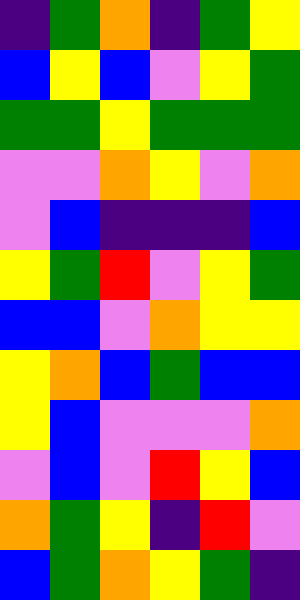[["indigo", "green", "orange", "indigo", "green", "yellow"], ["blue", "yellow", "blue", "violet", "yellow", "green"], ["green", "green", "yellow", "green", "green", "green"], ["violet", "violet", "orange", "yellow", "violet", "orange"], ["violet", "blue", "indigo", "indigo", "indigo", "blue"], ["yellow", "green", "red", "violet", "yellow", "green"], ["blue", "blue", "violet", "orange", "yellow", "yellow"], ["yellow", "orange", "blue", "green", "blue", "blue"], ["yellow", "blue", "violet", "violet", "violet", "orange"], ["violet", "blue", "violet", "red", "yellow", "blue"], ["orange", "green", "yellow", "indigo", "red", "violet"], ["blue", "green", "orange", "yellow", "green", "indigo"]]